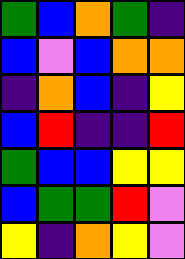[["green", "blue", "orange", "green", "indigo"], ["blue", "violet", "blue", "orange", "orange"], ["indigo", "orange", "blue", "indigo", "yellow"], ["blue", "red", "indigo", "indigo", "red"], ["green", "blue", "blue", "yellow", "yellow"], ["blue", "green", "green", "red", "violet"], ["yellow", "indigo", "orange", "yellow", "violet"]]